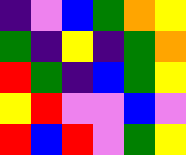[["indigo", "violet", "blue", "green", "orange", "yellow"], ["green", "indigo", "yellow", "indigo", "green", "orange"], ["red", "green", "indigo", "blue", "green", "yellow"], ["yellow", "red", "violet", "violet", "blue", "violet"], ["red", "blue", "red", "violet", "green", "yellow"]]